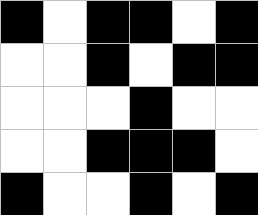[["black", "white", "black", "black", "white", "black"], ["white", "white", "black", "white", "black", "black"], ["white", "white", "white", "black", "white", "white"], ["white", "white", "black", "black", "black", "white"], ["black", "white", "white", "black", "white", "black"]]